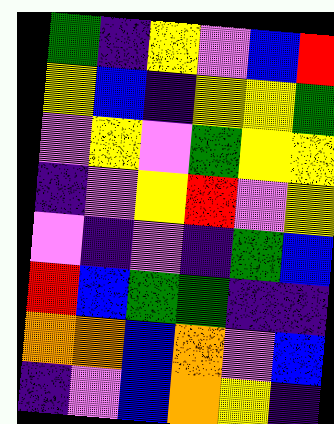[["green", "indigo", "yellow", "violet", "blue", "red"], ["yellow", "blue", "indigo", "yellow", "yellow", "green"], ["violet", "yellow", "violet", "green", "yellow", "yellow"], ["indigo", "violet", "yellow", "red", "violet", "yellow"], ["violet", "indigo", "violet", "indigo", "green", "blue"], ["red", "blue", "green", "green", "indigo", "indigo"], ["orange", "orange", "blue", "orange", "violet", "blue"], ["indigo", "violet", "blue", "orange", "yellow", "indigo"]]